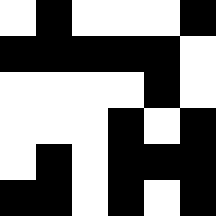[["white", "black", "white", "white", "white", "black"], ["black", "black", "black", "black", "black", "white"], ["white", "white", "white", "white", "black", "white"], ["white", "white", "white", "black", "white", "black"], ["white", "black", "white", "black", "black", "black"], ["black", "black", "white", "black", "white", "black"]]